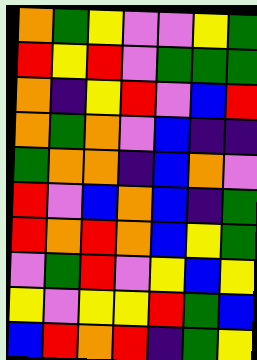[["orange", "green", "yellow", "violet", "violet", "yellow", "green"], ["red", "yellow", "red", "violet", "green", "green", "green"], ["orange", "indigo", "yellow", "red", "violet", "blue", "red"], ["orange", "green", "orange", "violet", "blue", "indigo", "indigo"], ["green", "orange", "orange", "indigo", "blue", "orange", "violet"], ["red", "violet", "blue", "orange", "blue", "indigo", "green"], ["red", "orange", "red", "orange", "blue", "yellow", "green"], ["violet", "green", "red", "violet", "yellow", "blue", "yellow"], ["yellow", "violet", "yellow", "yellow", "red", "green", "blue"], ["blue", "red", "orange", "red", "indigo", "green", "yellow"]]